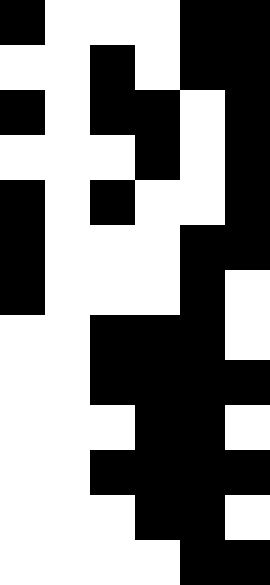[["black", "white", "white", "white", "black", "black"], ["white", "white", "black", "white", "black", "black"], ["black", "white", "black", "black", "white", "black"], ["white", "white", "white", "black", "white", "black"], ["black", "white", "black", "white", "white", "black"], ["black", "white", "white", "white", "black", "black"], ["black", "white", "white", "white", "black", "white"], ["white", "white", "black", "black", "black", "white"], ["white", "white", "black", "black", "black", "black"], ["white", "white", "white", "black", "black", "white"], ["white", "white", "black", "black", "black", "black"], ["white", "white", "white", "black", "black", "white"], ["white", "white", "white", "white", "black", "black"]]